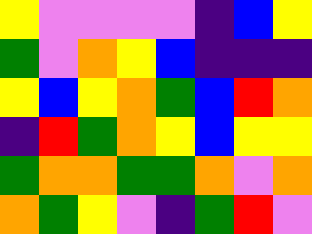[["yellow", "violet", "violet", "violet", "violet", "indigo", "blue", "yellow"], ["green", "violet", "orange", "yellow", "blue", "indigo", "indigo", "indigo"], ["yellow", "blue", "yellow", "orange", "green", "blue", "red", "orange"], ["indigo", "red", "green", "orange", "yellow", "blue", "yellow", "yellow"], ["green", "orange", "orange", "green", "green", "orange", "violet", "orange"], ["orange", "green", "yellow", "violet", "indigo", "green", "red", "violet"]]